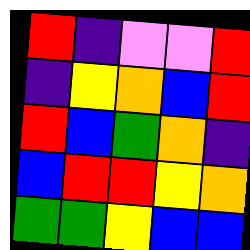[["red", "indigo", "violet", "violet", "red"], ["indigo", "yellow", "orange", "blue", "red"], ["red", "blue", "green", "orange", "indigo"], ["blue", "red", "red", "yellow", "orange"], ["green", "green", "yellow", "blue", "blue"]]